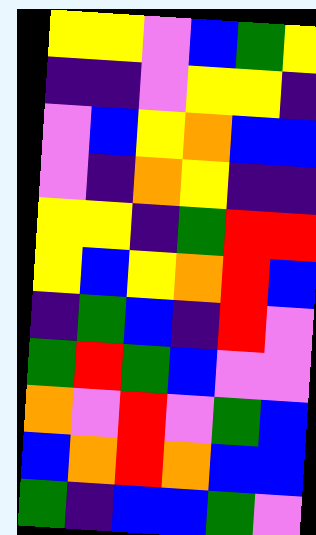[["yellow", "yellow", "violet", "blue", "green", "yellow"], ["indigo", "indigo", "violet", "yellow", "yellow", "indigo"], ["violet", "blue", "yellow", "orange", "blue", "blue"], ["violet", "indigo", "orange", "yellow", "indigo", "indigo"], ["yellow", "yellow", "indigo", "green", "red", "red"], ["yellow", "blue", "yellow", "orange", "red", "blue"], ["indigo", "green", "blue", "indigo", "red", "violet"], ["green", "red", "green", "blue", "violet", "violet"], ["orange", "violet", "red", "violet", "green", "blue"], ["blue", "orange", "red", "orange", "blue", "blue"], ["green", "indigo", "blue", "blue", "green", "violet"]]